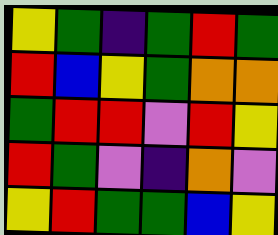[["yellow", "green", "indigo", "green", "red", "green"], ["red", "blue", "yellow", "green", "orange", "orange"], ["green", "red", "red", "violet", "red", "yellow"], ["red", "green", "violet", "indigo", "orange", "violet"], ["yellow", "red", "green", "green", "blue", "yellow"]]